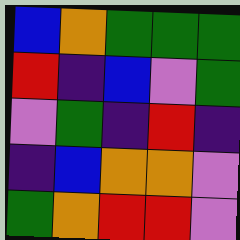[["blue", "orange", "green", "green", "green"], ["red", "indigo", "blue", "violet", "green"], ["violet", "green", "indigo", "red", "indigo"], ["indigo", "blue", "orange", "orange", "violet"], ["green", "orange", "red", "red", "violet"]]